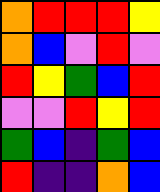[["orange", "red", "red", "red", "yellow"], ["orange", "blue", "violet", "red", "violet"], ["red", "yellow", "green", "blue", "red"], ["violet", "violet", "red", "yellow", "red"], ["green", "blue", "indigo", "green", "blue"], ["red", "indigo", "indigo", "orange", "blue"]]